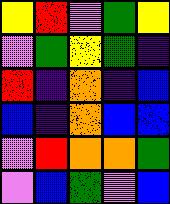[["yellow", "red", "violet", "green", "yellow"], ["violet", "green", "yellow", "green", "indigo"], ["red", "indigo", "orange", "indigo", "blue"], ["blue", "indigo", "orange", "blue", "blue"], ["violet", "red", "orange", "orange", "green"], ["violet", "blue", "green", "violet", "blue"]]